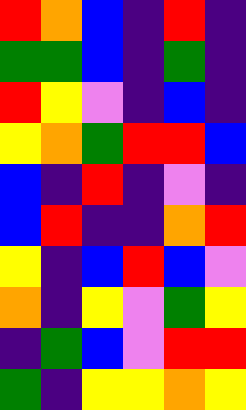[["red", "orange", "blue", "indigo", "red", "indigo"], ["green", "green", "blue", "indigo", "green", "indigo"], ["red", "yellow", "violet", "indigo", "blue", "indigo"], ["yellow", "orange", "green", "red", "red", "blue"], ["blue", "indigo", "red", "indigo", "violet", "indigo"], ["blue", "red", "indigo", "indigo", "orange", "red"], ["yellow", "indigo", "blue", "red", "blue", "violet"], ["orange", "indigo", "yellow", "violet", "green", "yellow"], ["indigo", "green", "blue", "violet", "red", "red"], ["green", "indigo", "yellow", "yellow", "orange", "yellow"]]